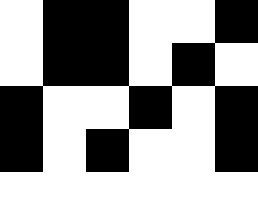[["white", "black", "black", "white", "white", "black"], ["white", "black", "black", "white", "black", "white"], ["black", "white", "white", "black", "white", "black"], ["black", "white", "black", "white", "white", "black"], ["white", "white", "white", "white", "white", "white"]]